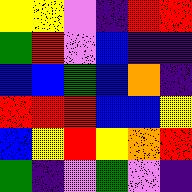[["yellow", "yellow", "violet", "indigo", "red", "red"], ["green", "red", "violet", "blue", "indigo", "indigo"], ["blue", "blue", "green", "blue", "orange", "indigo"], ["red", "red", "red", "blue", "blue", "yellow"], ["blue", "yellow", "red", "yellow", "orange", "red"], ["green", "indigo", "violet", "green", "violet", "indigo"]]